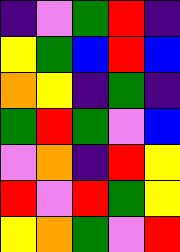[["indigo", "violet", "green", "red", "indigo"], ["yellow", "green", "blue", "red", "blue"], ["orange", "yellow", "indigo", "green", "indigo"], ["green", "red", "green", "violet", "blue"], ["violet", "orange", "indigo", "red", "yellow"], ["red", "violet", "red", "green", "yellow"], ["yellow", "orange", "green", "violet", "red"]]